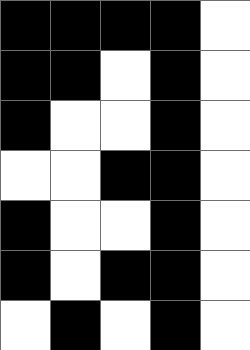[["black", "black", "black", "black", "white"], ["black", "black", "white", "black", "white"], ["black", "white", "white", "black", "white"], ["white", "white", "black", "black", "white"], ["black", "white", "white", "black", "white"], ["black", "white", "black", "black", "white"], ["white", "black", "white", "black", "white"]]